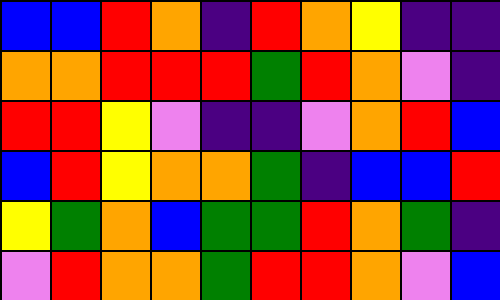[["blue", "blue", "red", "orange", "indigo", "red", "orange", "yellow", "indigo", "indigo"], ["orange", "orange", "red", "red", "red", "green", "red", "orange", "violet", "indigo"], ["red", "red", "yellow", "violet", "indigo", "indigo", "violet", "orange", "red", "blue"], ["blue", "red", "yellow", "orange", "orange", "green", "indigo", "blue", "blue", "red"], ["yellow", "green", "orange", "blue", "green", "green", "red", "orange", "green", "indigo"], ["violet", "red", "orange", "orange", "green", "red", "red", "orange", "violet", "blue"]]